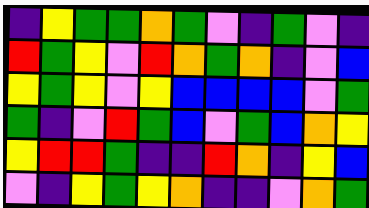[["indigo", "yellow", "green", "green", "orange", "green", "violet", "indigo", "green", "violet", "indigo"], ["red", "green", "yellow", "violet", "red", "orange", "green", "orange", "indigo", "violet", "blue"], ["yellow", "green", "yellow", "violet", "yellow", "blue", "blue", "blue", "blue", "violet", "green"], ["green", "indigo", "violet", "red", "green", "blue", "violet", "green", "blue", "orange", "yellow"], ["yellow", "red", "red", "green", "indigo", "indigo", "red", "orange", "indigo", "yellow", "blue"], ["violet", "indigo", "yellow", "green", "yellow", "orange", "indigo", "indigo", "violet", "orange", "green"]]